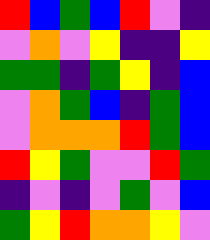[["red", "blue", "green", "blue", "red", "violet", "indigo"], ["violet", "orange", "violet", "yellow", "indigo", "indigo", "yellow"], ["green", "green", "indigo", "green", "yellow", "indigo", "blue"], ["violet", "orange", "green", "blue", "indigo", "green", "blue"], ["violet", "orange", "orange", "orange", "red", "green", "blue"], ["red", "yellow", "green", "violet", "violet", "red", "green"], ["indigo", "violet", "indigo", "violet", "green", "violet", "blue"], ["green", "yellow", "red", "orange", "orange", "yellow", "violet"]]